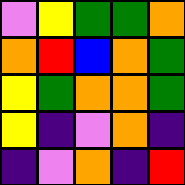[["violet", "yellow", "green", "green", "orange"], ["orange", "red", "blue", "orange", "green"], ["yellow", "green", "orange", "orange", "green"], ["yellow", "indigo", "violet", "orange", "indigo"], ["indigo", "violet", "orange", "indigo", "red"]]